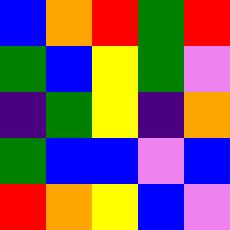[["blue", "orange", "red", "green", "red"], ["green", "blue", "yellow", "green", "violet"], ["indigo", "green", "yellow", "indigo", "orange"], ["green", "blue", "blue", "violet", "blue"], ["red", "orange", "yellow", "blue", "violet"]]